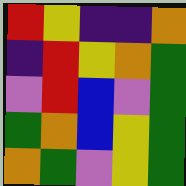[["red", "yellow", "indigo", "indigo", "orange"], ["indigo", "red", "yellow", "orange", "green"], ["violet", "red", "blue", "violet", "green"], ["green", "orange", "blue", "yellow", "green"], ["orange", "green", "violet", "yellow", "green"]]